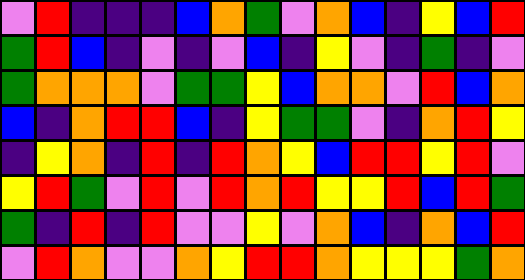[["violet", "red", "indigo", "indigo", "indigo", "blue", "orange", "green", "violet", "orange", "blue", "indigo", "yellow", "blue", "red"], ["green", "red", "blue", "indigo", "violet", "indigo", "violet", "blue", "indigo", "yellow", "violet", "indigo", "green", "indigo", "violet"], ["green", "orange", "orange", "orange", "violet", "green", "green", "yellow", "blue", "orange", "orange", "violet", "red", "blue", "orange"], ["blue", "indigo", "orange", "red", "red", "blue", "indigo", "yellow", "green", "green", "violet", "indigo", "orange", "red", "yellow"], ["indigo", "yellow", "orange", "indigo", "red", "indigo", "red", "orange", "yellow", "blue", "red", "red", "yellow", "red", "violet"], ["yellow", "red", "green", "violet", "red", "violet", "red", "orange", "red", "yellow", "yellow", "red", "blue", "red", "green"], ["green", "indigo", "red", "indigo", "red", "violet", "violet", "yellow", "violet", "orange", "blue", "indigo", "orange", "blue", "red"], ["violet", "red", "orange", "violet", "violet", "orange", "yellow", "red", "red", "orange", "yellow", "yellow", "yellow", "green", "orange"]]